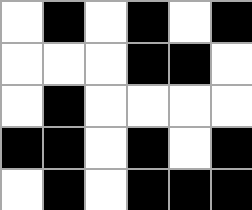[["white", "black", "white", "black", "white", "black"], ["white", "white", "white", "black", "black", "white"], ["white", "black", "white", "white", "white", "white"], ["black", "black", "white", "black", "white", "black"], ["white", "black", "white", "black", "black", "black"]]